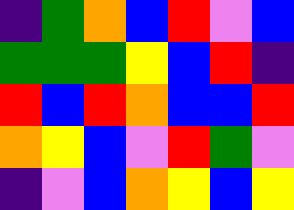[["indigo", "green", "orange", "blue", "red", "violet", "blue"], ["green", "green", "green", "yellow", "blue", "red", "indigo"], ["red", "blue", "red", "orange", "blue", "blue", "red"], ["orange", "yellow", "blue", "violet", "red", "green", "violet"], ["indigo", "violet", "blue", "orange", "yellow", "blue", "yellow"]]